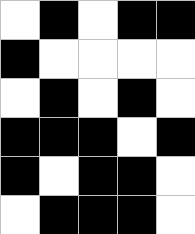[["white", "black", "white", "black", "black"], ["black", "white", "white", "white", "white"], ["white", "black", "white", "black", "white"], ["black", "black", "black", "white", "black"], ["black", "white", "black", "black", "white"], ["white", "black", "black", "black", "white"]]